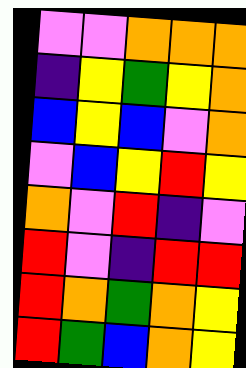[["violet", "violet", "orange", "orange", "orange"], ["indigo", "yellow", "green", "yellow", "orange"], ["blue", "yellow", "blue", "violet", "orange"], ["violet", "blue", "yellow", "red", "yellow"], ["orange", "violet", "red", "indigo", "violet"], ["red", "violet", "indigo", "red", "red"], ["red", "orange", "green", "orange", "yellow"], ["red", "green", "blue", "orange", "yellow"]]